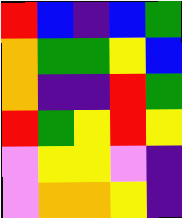[["red", "blue", "indigo", "blue", "green"], ["orange", "green", "green", "yellow", "blue"], ["orange", "indigo", "indigo", "red", "green"], ["red", "green", "yellow", "red", "yellow"], ["violet", "yellow", "yellow", "violet", "indigo"], ["violet", "orange", "orange", "yellow", "indigo"]]